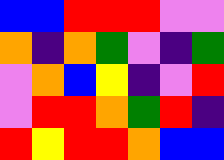[["blue", "blue", "red", "red", "red", "violet", "violet"], ["orange", "indigo", "orange", "green", "violet", "indigo", "green"], ["violet", "orange", "blue", "yellow", "indigo", "violet", "red"], ["violet", "red", "red", "orange", "green", "red", "indigo"], ["red", "yellow", "red", "red", "orange", "blue", "blue"]]